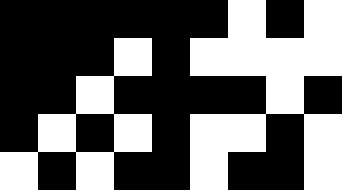[["black", "black", "black", "black", "black", "black", "white", "black", "white"], ["black", "black", "black", "white", "black", "white", "white", "white", "white"], ["black", "black", "white", "black", "black", "black", "black", "white", "black"], ["black", "white", "black", "white", "black", "white", "white", "black", "white"], ["white", "black", "white", "black", "black", "white", "black", "black", "white"]]